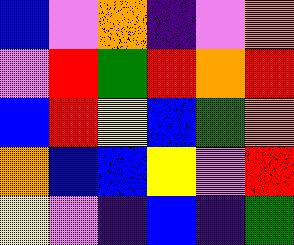[["blue", "violet", "orange", "indigo", "violet", "orange"], ["violet", "red", "green", "red", "orange", "red"], ["blue", "red", "yellow", "blue", "green", "orange"], ["orange", "blue", "blue", "yellow", "violet", "red"], ["yellow", "violet", "indigo", "blue", "indigo", "green"]]